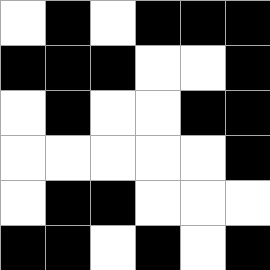[["white", "black", "white", "black", "black", "black"], ["black", "black", "black", "white", "white", "black"], ["white", "black", "white", "white", "black", "black"], ["white", "white", "white", "white", "white", "black"], ["white", "black", "black", "white", "white", "white"], ["black", "black", "white", "black", "white", "black"]]